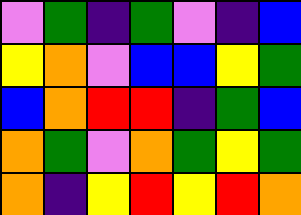[["violet", "green", "indigo", "green", "violet", "indigo", "blue"], ["yellow", "orange", "violet", "blue", "blue", "yellow", "green"], ["blue", "orange", "red", "red", "indigo", "green", "blue"], ["orange", "green", "violet", "orange", "green", "yellow", "green"], ["orange", "indigo", "yellow", "red", "yellow", "red", "orange"]]